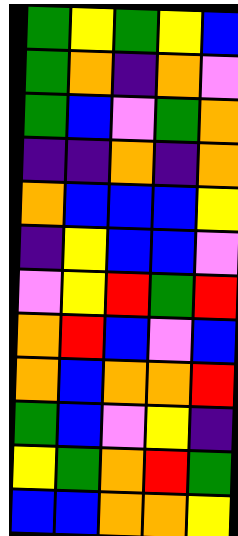[["green", "yellow", "green", "yellow", "blue"], ["green", "orange", "indigo", "orange", "violet"], ["green", "blue", "violet", "green", "orange"], ["indigo", "indigo", "orange", "indigo", "orange"], ["orange", "blue", "blue", "blue", "yellow"], ["indigo", "yellow", "blue", "blue", "violet"], ["violet", "yellow", "red", "green", "red"], ["orange", "red", "blue", "violet", "blue"], ["orange", "blue", "orange", "orange", "red"], ["green", "blue", "violet", "yellow", "indigo"], ["yellow", "green", "orange", "red", "green"], ["blue", "blue", "orange", "orange", "yellow"]]